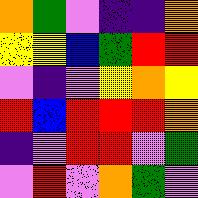[["orange", "green", "violet", "indigo", "indigo", "orange"], ["yellow", "yellow", "blue", "green", "red", "red"], ["violet", "indigo", "violet", "yellow", "orange", "yellow"], ["red", "blue", "red", "red", "red", "orange"], ["indigo", "violet", "red", "red", "violet", "green"], ["violet", "red", "violet", "orange", "green", "violet"]]